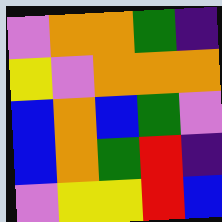[["violet", "orange", "orange", "green", "indigo"], ["yellow", "violet", "orange", "orange", "orange"], ["blue", "orange", "blue", "green", "violet"], ["blue", "orange", "green", "red", "indigo"], ["violet", "yellow", "yellow", "red", "blue"]]